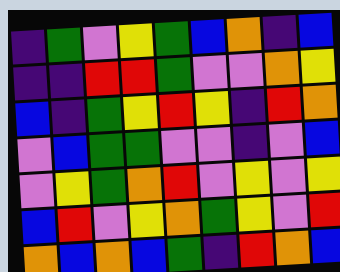[["indigo", "green", "violet", "yellow", "green", "blue", "orange", "indigo", "blue"], ["indigo", "indigo", "red", "red", "green", "violet", "violet", "orange", "yellow"], ["blue", "indigo", "green", "yellow", "red", "yellow", "indigo", "red", "orange"], ["violet", "blue", "green", "green", "violet", "violet", "indigo", "violet", "blue"], ["violet", "yellow", "green", "orange", "red", "violet", "yellow", "violet", "yellow"], ["blue", "red", "violet", "yellow", "orange", "green", "yellow", "violet", "red"], ["orange", "blue", "orange", "blue", "green", "indigo", "red", "orange", "blue"]]